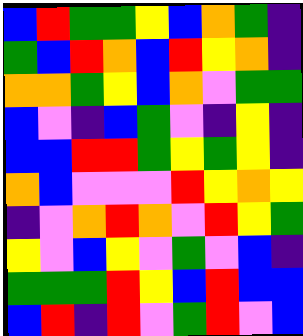[["blue", "red", "green", "green", "yellow", "blue", "orange", "green", "indigo"], ["green", "blue", "red", "orange", "blue", "red", "yellow", "orange", "indigo"], ["orange", "orange", "green", "yellow", "blue", "orange", "violet", "green", "green"], ["blue", "violet", "indigo", "blue", "green", "violet", "indigo", "yellow", "indigo"], ["blue", "blue", "red", "red", "green", "yellow", "green", "yellow", "indigo"], ["orange", "blue", "violet", "violet", "violet", "red", "yellow", "orange", "yellow"], ["indigo", "violet", "orange", "red", "orange", "violet", "red", "yellow", "green"], ["yellow", "violet", "blue", "yellow", "violet", "green", "violet", "blue", "indigo"], ["green", "green", "green", "red", "yellow", "blue", "red", "blue", "blue"], ["blue", "red", "indigo", "red", "violet", "green", "red", "violet", "blue"]]